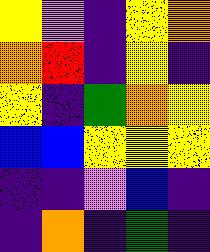[["yellow", "violet", "indigo", "yellow", "orange"], ["orange", "red", "indigo", "yellow", "indigo"], ["yellow", "indigo", "green", "orange", "yellow"], ["blue", "blue", "yellow", "yellow", "yellow"], ["indigo", "indigo", "violet", "blue", "indigo"], ["indigo", "orange", "indigo", "green", "indigo"]]